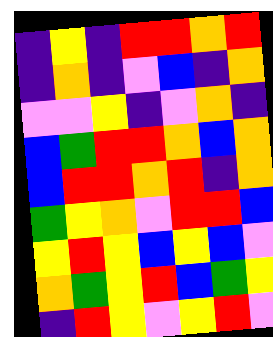[["indigo", "yellow", "indigo", "red", "red", "orange", "red"], ["indigo", "orange", "indigo", "violet", "blue", "indigo", "orange"], ["violet", "violet", "yellow", "indigo", "violet", "orange", "indigo"], ["blue", "green", "red", "red", "orange", "blue", "orange"], ["blue", "red", "red", "orange", "red", "indigo", "orange"], ["green", "yellow", "orange", "violet", "red", "red", "blue"], ["yellow", "red", "yellow", "blue", "yellow", "blue", "violet"], ["orange", "green", "yellow", "red", "blue", "green", "yellow"], ["indigo", "red", "yellow", "violet", "yellow", "red", "violet"]]